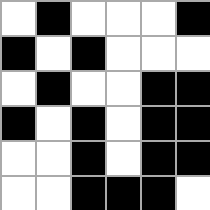[["white", "black", "white", "white", "white", "black"], ["black", "white", "black", "white", "white", "white"], ["white", "black", "white", "white", "black", "black"], ["black", "white", "black", "white", "black", "black"], ["white", "white", "black", "white", "black", "black"], ["white", "white", "black", "black", "black", "white"]]